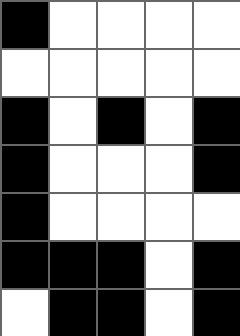[["black", "white", "white", "white", "white"], ["white", "white", "white", "white", "white"], ["black", "white", "black", "white", "black"], ["black", "white", "white", "white", "black"], ["black", "white", "white", "white", "white"], ["black", "black", "black", "white", "black"], ["white", "black", "black", "white", "black"]]